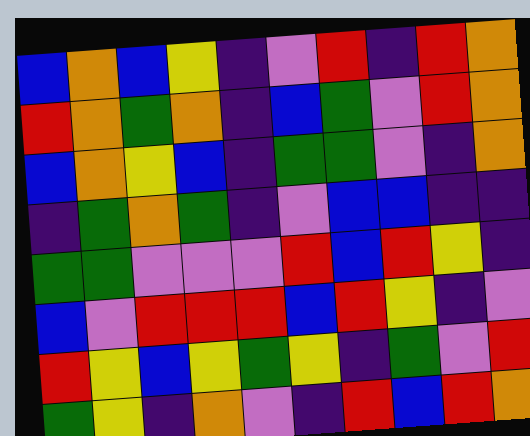[["blue", "orange", "blue", "yellow", "indigo", "violet", "red", "indigo", "red", "orange"], ["red", "orange", "green", "orange", "indigo", "blue", "green", "violet", "red", "orange"], ["blue", "orange", "yellow", "blue", "indigo", "green", "green", "violet", "indigo", "orange"], ["indigo", "green", "orange", "green", "indigo", "violet", "blue", "blue", "indigo", "indigo"], ["green", "green", "violet", "violet", "violet", "red", "blue", "red", "yellow", "indigo"], ["blue", "violet", "red", "red", "red", "blue", "red", "yellow", "indigo", "violet"], ["red", "yellow", "blue", "yellow", "green", "yellow", "indigo", "green", "violet", "red"], ["green", "yellow", "indigo", "orange", "violet", "indigo", "red", "blue", "red", "orange"]]